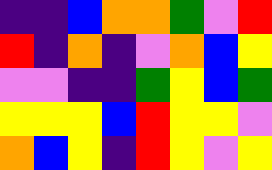[["indigo", "indigo", "blue", "orange", "orange", "green", "violet", "red"], ["red", "indigo", "orange", "indigo", "violet", "orange", "blue", "yellow"], ["violet", "violet", "indigo", "indigo", "green", "yellow", "blue", "green"], ["yellow", "yellow", "yellow", "blue", "red", "yellow", "yellow", "violet"], ["orange", "blue", "yellow", "indigo", "red", "yellow", "violet", "yellow"]]